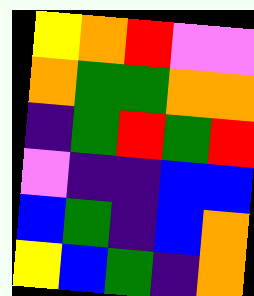[["yellow", "orange", "red", "violet", "violet"], ["orange", "green", "green", "orange", "orange"], ["indigo", "green", "red", "green", "red"], ["violet", "indigo", "indigo", "blue", "blue"], ["blue", "green", "indigo", "blue", "orange"], ["yellow", "blue", "green", "indigo", "orange"]]